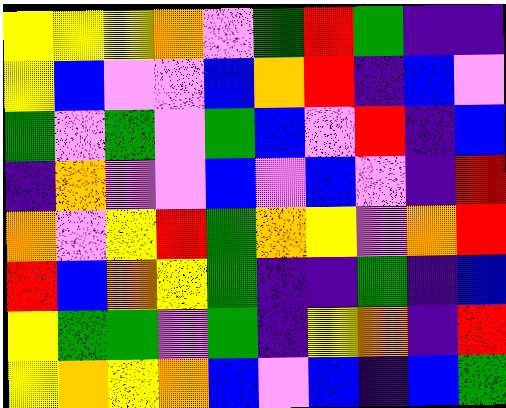[["yellow", "yellow", "yellow", "orange", "violet", "green", "red", "green", "indigo", "indigo"], ["yellow", "blue", "violet", "violet", "blue", "orange", "red", "indigo", "blue", "violet"], ["green", "violet", "green", "violet", "green", "blue", "violet", "red", "indigo", "blue"], ["indigo", "orange", "violet", "violet", "blue", "violet", "blue", "violet", "indigo", "red"], ["orange", "violet", "yellow", "red", "green", "orange", "yellow", "violet", "orange", "red"], ["red", "blue", "orange", "yellow", "green", "indigo", "indigo", "green", "indigo", "blue"], ["yellow", "green", "green", "violet", "green", "indigo", "yellow", "orange", "indigo", "red"], ["yellow", "orange", "yellow", "orange", "blue", "violet", "blue", "indigo", "blue", "green"]]